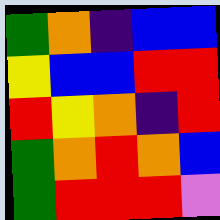[["green", "orange", "indigo", "blue", "blue"], ["yellow", "blue", "blue", "red", "red"], ["red", "yellow", "orange", "indigo", "red"], ["green", "orange", "red", "orange", "blue"], ["green", "red", "red", "red", "violet"]]